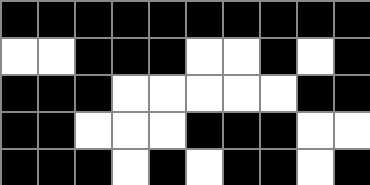[["black", "black", "black", "black", "black", "black", "black", "black", "black", "black"], ["white", "white", "black", "black", "black", "white", "white", "black", "white", "black"], ["black", "black", "black", "white", "white", "white", "white", "white", "black", "black"], ["black", "black", "white", "white", "white", "black", "black", "black", "white", "white"], ["black", "black", "black", "white", "black", "white", "black", "black", "white", "black"]]